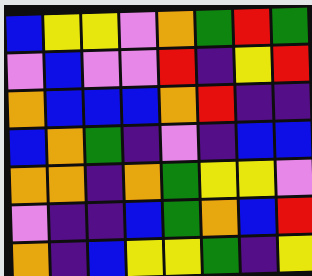[["blue", "yellow", "yellow", "violet", "orange", "green", "red", "green"], ["violet", "blue", "violet", "violet", "red", "indigo", "yellow", "red"], ["orange", "blue", "blue", "blue", "orange", "red", "indigo", "indigo"], ["blue", "orange", "green", "indigo", "violet", "indigo", "blue", "blue"], ["orange", "orange", "indigo", "orange", "green", "yellow", "yellow", "violet"], ["violet", "indigo", "indigo", "blue", "green", "orange", "blue", "red"], ["orange", "indigo", "blue", "yellow", "yellow", "green", "indigo", "yellow"]]